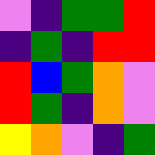[["violet", "indigo", "green", "green", "red"], ["indigo", "green", "indigo", "red", "red"], ["red", "blue", "green", "orange", "violet"], ["red", "green", "indigo", "orange", "violet"], ["yellow", "orange", "violet", "indigo", "green"]]